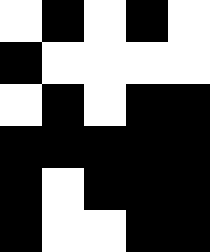[["white", "black", "white", "black", "white"], ["black", "white", "white", "white", "white"], ["white", "black", "white", "black", "black"], ["black", "black", "black", "black", "black"], ["black", "white", "black", "black", "black"], ["black", "white", "white", "black", "black"]]